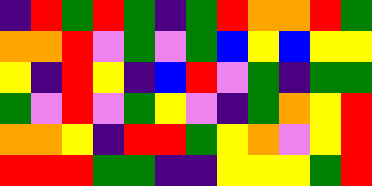[["indigo", "red", "green", "red", "green", "indigo", "green", "red", "orange", "orange", "red", "green"], ["orange", "orange", "red", "violet", "green", "violet", "green", "blue", "yellow", "blue", "yellow", "yellow"], ["yellow", "indigo", "red", "yellow", "indigo", "blue", "red", "violet", "green", "indigo", "green", "green"], ["green", "violet", "red", "violet", "green", "yellow", "violet", "indigo", "green", "orange", "yellow", "red"], ["orange", "orange", "yellow", "indigo", "red", "red", "green", "yellow", "orange", "violet", "yellow", "red"], ["red", "red", "red", "green", "green", "indigo", "indigo", "yellow", "yellow", "yellow", "green", "red"]]